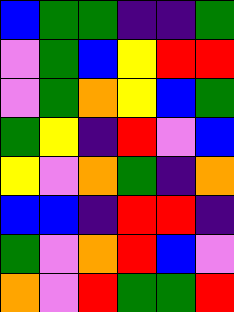[["blue", "green", "green", "indigo", "indigo", "green"], ["violet", "green", "blue", "yellow", "red", "red"], ["violet", "green", "orange", "yellow", "blue", "green"], ["green", "yellow", "indigo", "red", "violet", "blue"], ["yellow", "violet", "orange", "green", "indigo", "orange"], ["blue", "blue", "indigo", "red", "red", "indigo"], ["green", "violet", "orange", "red", "blue", "violet"], ["orange", "violet", "red", "green", "green", "red"]]